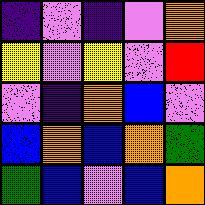[["indigo", "violet", "indigo", "violet", "orange"], ["yellow", "violet", "yellow", "violet", "red"], ["violet", "indigo", "orange", "blue", "violet"], ["blue", "orange", "blue", "orange", "green"], ["green", "blue", "violet", "blue", "orange"]]